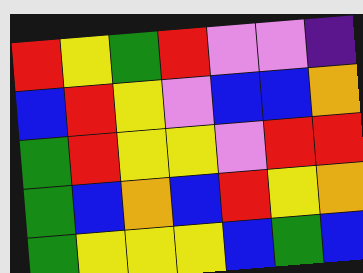[["red", "yellow", "green", "red", "violet", "violet", "indigo"], ["blue", "red", "yellow", "violet", "blue", "blue", "orange"], ["green", "red", "yellow", "yellow", "violet", "red", "red"], ["green", "blue", "orange", "blue", "red", "yellow", "orange"], ["green", "yellow", "yellow", "yellow", "blue", "green", "blue"]]